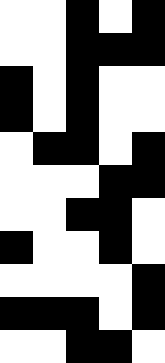[["white", "white", "black", "white", "black"], ["white", "white", "black", "black", "black"], ["black", "white", "black", "white", "white"], ["black", "white", "black", "white", "white"], ["white", "black", "black", "white", "black"], ["white", "white", "white", "black", "black"], ["white", "white", "black", "black", "white"], ["black", "white", "white", "black", "white"], ["white", "white", "white", "white", "black"], ["black", "black", "black", "white", "black"], ["white", "white", "black", "black", "white"]]